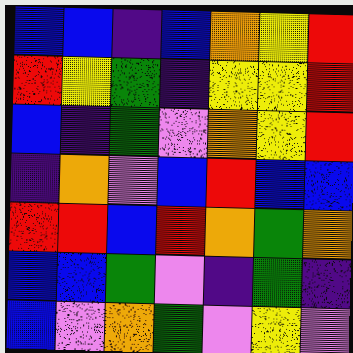[["blue", "blue", "indigo", "blue", "orange", "yellow", "red"], ["red", "yellow", "green", "indigo", "yellow", "yellow", "red"], ["blue", "indigo", "green", "violet", "orange", "yellow", "red"], ["indigo", "orange", "violet", "blue", "red", "blue", "blue"], ["red", "red", "blue", "red", "orange", "green", "orange"], ["blue", "blue", "green", "violet", "indigo", "green", "indigo"], ["blue", "violet", "orange", "green", "violet", "yellow", "violet"]]